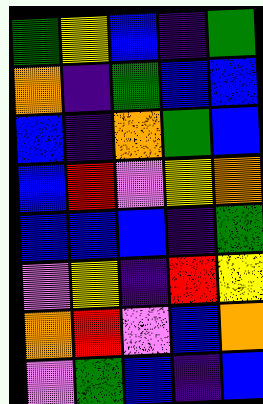[["green", "yellow", "blue", "indigo", "green"], ["orange", "indigo", "green", "blue", "blue"], ["blue", "indigo", "orange", "green", "blue"], ["blue", "red", "violet", "yellow", "orange"], ["blue", "blue", "blue", "indigo", "green"], ["violet", "yellow", "indigo", "red", "yellow"], ["orange", "red", "violet", "blue", "orange"], ["violet", "green", "blue", "indigo", "blue"]]